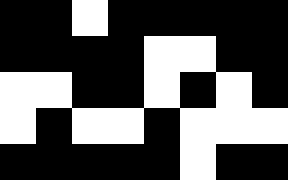[["black", "black", "white", "black", "black", "black", "black", "black"], ["black", "black", "black", "black", "white", "white", "black", "black"], ["white", "white", "black", "black", "white", "black", "white", "black"], ["white", "black", "white", "white", "black", "white", "white", "white"], ["black", "black", "black", "black", "black", "white", "black", "black"]]